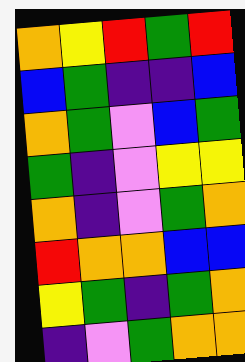[["orange", "yellow", "red", "green", "red"], ["blue", "green", "indigo", "indigo", "blue"], ["orange", "green", "violet", "blue", "green"], ["green", "indigo", "violet", "yellow", "yellow"], ["orange", "indigo", "violet", "green", "orange"], ["red", "orange", "orange", "blue", "blue"], ["yellow", "green", "indigo", "green", "orange"], ["indigo", "violet", "green", "orange", "orange"]]